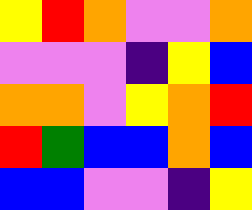[["yellow", "red", "orange", "violet", "violet", "orange"], ["violet", "violet", "violet", "indigo", "yellow", "blue"], ["orange", "orange", "violet", "yellow", "orange", "red"], ["red", "green", "blue", "blue", "orange", "blue"], ["blue", "blue", "violet", "violet", "indigo", "yellow"]]